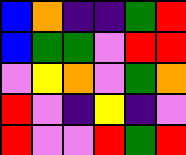[["blue", "orange", "indigo", "indigo", "green", "red"], ["blue", "green", "green", "violet", "red", "red"], ["violet", "yellow", "orange", "violet", "green", "orange"], ["red", "violet", "indigo", "yellow", "indigo", "violet"], ["red", "violet", "violet", "red", "green", "red"]]